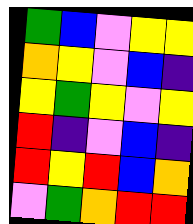[["green", "blue", "violet", "yellow", "yellow"], ["orange", "yellow", "violet", "blue", "indigo"], ["yellow", "green", "yellow", "violet", "yellow"], ["red", "indigo", "violet", "blue", "indigo"], ["red", "yellow", "red", "blue", "orange"], ["violet", "green", "orange", "red", "red"]]